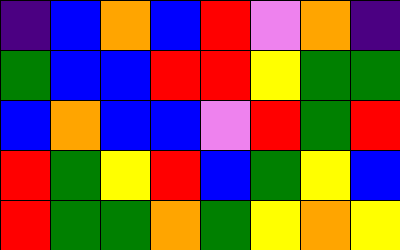[["indigo", "blue", "orange", "blue", "red", "violet", "orange", "indigo"], ["green", "blue", "blue", "red", "red", "yellow", "green", "green"], ["blue", "orange", "blue", "blue", "violet", "red", "green", "red"], ["red", "green", "yellow", "red", "blue", "green", "yellow", "blue"], ["red", "green", "green", "orange", "green", "yellow", "orange", "yellow"]]